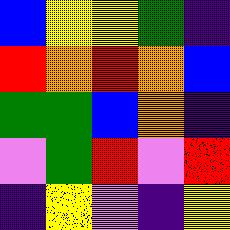[["blue", "yellow", "yellow", "green", "indigo"], ["red", "orange", "red", "orange", "blue"], ["green", "green", "blue", "orange", "indigo"], ["violet", "green", "red", "violet", "red"], ["indigo", "yellow", "violet", "indigo", "yellow"]]